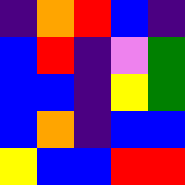[["indigo", "orange", "red", "blue", "indigo"], ["blue", "red", "indigo", "violet", "green"], ["blue", "blue", "indigo", "yellow", "green"], ["blue", "orange", "indigo", "blue", "blue"], ["yellow", "blue", "blue", "red", "red"]]